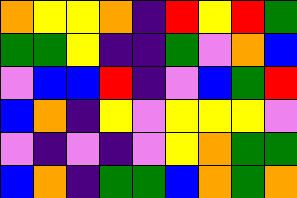[["orange", "yellow", "yellow", "orange", "indigo", "red", "yellow", "red", "green"], ["green", "green", "yellow", "indigo", "indigo", "green", "violet", "orange", "blue"], ["violet", "blue", "blue", "red", "indigo", "violet", "blue", "green", "red"], ["blue", "orange", "indigo", "yellow", "violet", "yellow", "yellow", "yellow", "violet"], ["violet", "indigo", "violet", "indigo", "violet", "yellow", "orange", "green", "green"], ["blue", "orange", "indigo", "green", "green", "blue", "orange", "green", "orange"]]